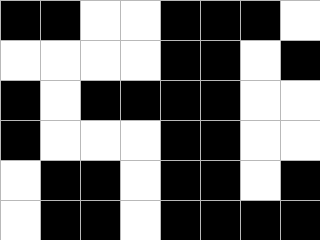[["black", "black", "white", "white", "black", "black", "black", "white"], ["white", "white", "white", "white", "black", "black", "white", "black"], ["black", "white", "black", "black", "black", "black", "white", "white"], ["black", "white", "white", "white", "black", "black", "white", "white"], ["white", "black", "black", "white", "black", "black", "white", "black"], ["white", "black", "black", "white", "black", "black", "black", "black"]]